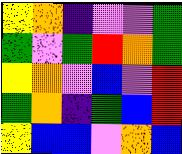[["yellow", "orange", "indigo", "violet", "violet", "green"], ["green", "violet", "green", "red", "orange", "green"], ["yellow", "orange", "violet", "blue", "violet", "red"], ["green", "orange", "indigo", "green", "blue", "red"], ["yellow", "blue", "blue", "violet", "orange", "blue"]]